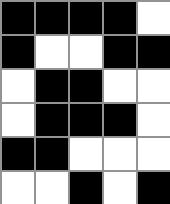[["black", "black", "black", "black", "white"], ["black", "white", "white", "black", "black"], ["white", "black", "black", "white", "white"], ["white", "black", "black", "black", "white"], ["black", "black", "white", "white", "white"], ["white", "white", "black", "white", "black"]]